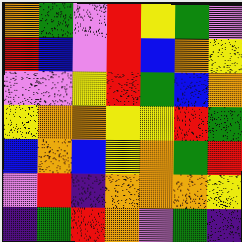[["orange", "green", "violet", "red", "yellow", "green", "violet"], ["red", "blue", "violet", "red", "blue", "orange", "yellow"], ["violet", "violet", "yellow", "red", "green", "blue", "orange"], ["yellow", "orange", "orange", "yellow", "yellow", "red", "green"], ["blue", "orange", "blue", "yellow", "orange", "green", "red"], ["violet", "red", "indigo", "orange", "orange", "orange", "yellow"], ["indigo", "green", "red", "orange", "violet", "green", "indigo"]]